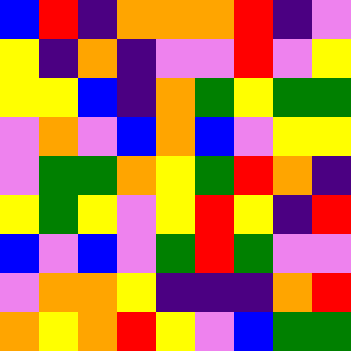[["blue", "red", "indigo", "orange", "orange", "orange", "red", "indigo", "violet"], ["yellow", "indigo", "orange", "indigo", "violet", "violet", "red", "violet", "yellow"], ["yellow", "yellow", "blue", "indigo", "orange", "green", "yellow", "green", "green"], ["violet", "orange", "violet", "blue", "orange", "blue", "violet", "yellow", "yellow"], ["violet", "green", "green", "orange", "yellow", "green", "red", "orange", "indigo"], ["yellow", "green", "yellow", "violet", "yellow", "red", "yellow", "indigo", "red"], ["blue", "violet", "blue", "violet", "green", "red", "green", "violet", "violet"], ["violet", "orange", "orange", "yellow", "indigo", "indigo", "indigo", "orange", "red"], ["orange", "yellow", "orange", "red", "yellow", "violet", "blue", "green", "green"]]